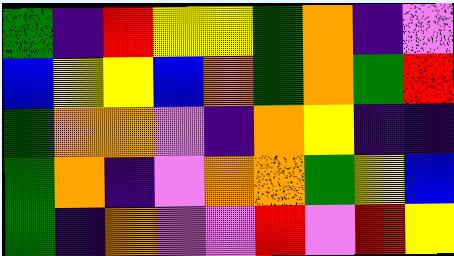[["green", "indigo", "red", "yellow", "yellow", "green", "orange", "indigo", "violet"], ["blue", "yellow", "yellow", "blue", "orange", "green", "orange", "green", "red"], ["green", "orange", "orange", "violet", "indigo", "orange", "yellow", "indigo", "indigo"], ["green", "orange", "indigo", "violet", "orange", "orange", "green", "yellow", "blue"], ["green", "indigo", "orange", "violet", "violet", "red", "violet", "red", "yellow"]]